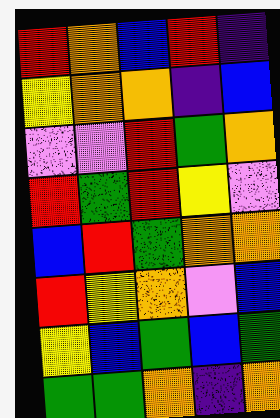[["red", "orange", "blue", "red", "indigo"], ["yellow", "orange", "orange", "indigo", "blue"], ["violet", "violet", "red", "green", "orange"], ["red", "green", "red", "yellow", "violet"], ["blue", "red", "green", "orange", "orange"], ["red", "yellow", "orange", "violet", "blue"], ["yellow", "blue", "green", "blue", "green"], ["green", "green", "orange", "indigo", "orange"]]